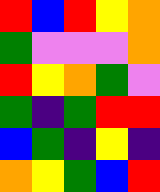[["red", "blue", "red", "yellow", "orange"], ["green", "violet", "violet", "violet", "orange"], ["red", "yellow", "orange", "green", "violet"], ["green", "indigo", "green", "red", "red"], ["blue", "green", "indigo", "yellow", "indigo"], ["orange", "yellow", "green", "blue", "red"]]